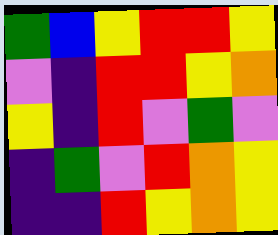[["green", "blue", "yellow", "red", "red", "yellow"], ["violet", "indigo", "red", "red", "yellow", "orange"], ["yellow", "indigo", "red", "violet", "green", "violet"], ["indigo", "green", "violet", "red", "orange", "yellow"], ["indigo", "indigo", "red", "yellow", "orange", "yellow"]]